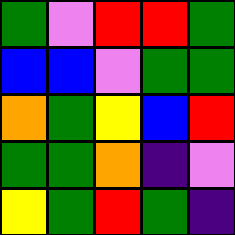[["green", "violet", "red", "red", "green"], ["blue", "blue", "violet", "green", "green"], ["orange", "green", "yellow", "blue", "red"], ["green", "green", "orange", "indigo", "violet"], ["yellow", "green", "red", "green", "indigo"]]